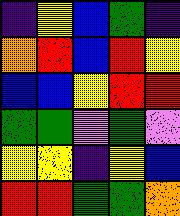[["indigo", "yellow", "blue", "green", "indigo"], ["orange", "red", "blue", "red", "yellow"], ["blue", "blue", "yellow", "red", "red"], ["green", "green", "violet", "green", "violet"], ["yellow", "yellow", "indigo", "yellow", "blue"], ["red", "red", "green", "green", "orange"]]